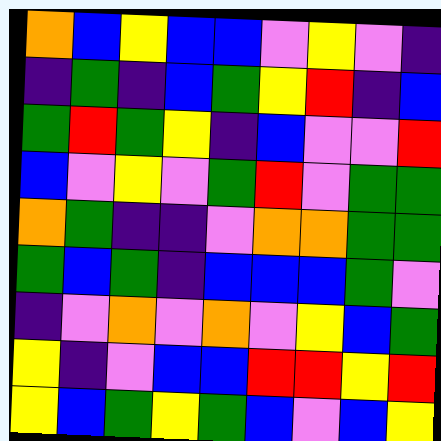[["orange", "blue", "yellow", "blue", "blue", "violet", "yellow", "violet", "indigo"], ["indigo", "green", "indigo", "blue", "green", "yellow", "red", "indigo", "blue"], ["green", "red", "green", "yellow", "indigo", "blue", "violet", "violet", "red"], ["blue", "violet", "yellow", "violet", "green", "red", "violet", "green", "green"], ["orange", "green", "indigo", "indigo", "violet", "orange", "orange", "green", "green"], ["green", "blue", "green", "indigo", "blue", "blue", "blue", "green", "violet"], ["indigo", "violet", "orange", "violet", "orange", "violet", "yellow", "blue", "green"], ["yellow", "indigo", "violet", "blue", "blue", "red", "red", "yellow", "red"], ["yellow", "blue", "green", "yellow", "green", "blue", "violet", "blue", "yellow"]]